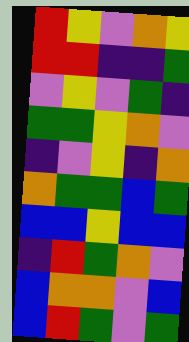[["red", "yellow", "violet", "orange", "yellow"], ["red", "red", "indigo", "indigo", "green"], ["violet", "yellow", "violet", "green", "indigo"], ["green", "green", "yellow", "orange", "violet"], ["indigo", "violet", "yellow", "indigo", "orange"], ["orange", "green", "green", "blue", "green"], ["blue", "blue", "yellow", "blue", "blue"], ["indigo", "red", "green", "orange", "violet"], ["blue", "orange", "orange", "violet", "blue"], ["blue", "red", "green", "violet", "green"]]